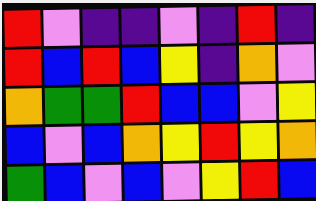[["red", "violet", "indigo", "indigo", "violet", "indigo", "red", "indigo"], ["red", "blue", "red", "blue", "yellow", "indigo", "orange", "violet"], ["orange", "green", "green", "red", "blue", "blue", "violet", "yellow"], ["blue", "violet", "blue", "orange", "yellow", "red", "yellow", "orange"], ["green", "blue", "violet", "blue", "violet", "yellow", "red", "blue"]]